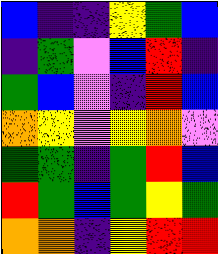[["blue", "indigo", "indigo", "yellow", "green", "blue"], ["indigo", "green", "violet", "blue", "red", "indigo"], ["green", "blue", "violet", "indigo", "red", "blue"], ["orange", "yellow", "violet", "yellow", "orange", "violet"], ["green", "green", "indigo", "green", "red", "blue"], ["red", "green", "blue", "green", "yellow", "green"], ["orange", "orange", "indigo", "yellow", "red", "red"]]